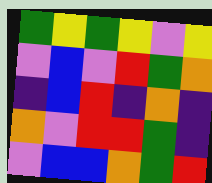[["green", "yellow", "green", "yellow", "violet", "yellow"], ["violet", "blue", "violet", "red", "green", "orange"], ["indigo", "blue", "red", "indigo", "orange", "indigo"], ["orange", "violet", "red", "red", "green", "indigo"], ["violet", "blue", "blue", "orange", "green", "red"]]